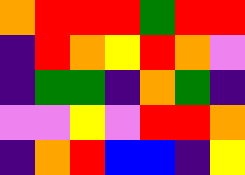[["orange", "red", "red", "red", "green", "red", "red"], ["indigo", "red", "orange", "yellow", "red", "orange", "violet"], ["indigo", "green", "green", "indigo", "orange", "green", "indigo"], ["violet", "violet", "yellow", "violet", "red", "red", "orange"], ["indigo", "orange", "red", "blue", "blue", "indigo", "yellow"]]